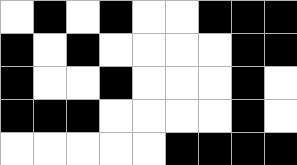[["white", "black", "white", "black", "white", "white", "black", "black", "black"], ["black", "white", "black", "white", "white", "white", "white", "black", "black"], ["black", "white", "white", "black", "white", "white", "white", "black", "white"], ["black", "black", "black", "white", "white", "white", "white", "black", "white"], ["white", "white", "white", "white", "white", "black", "black", "black", "black"]]